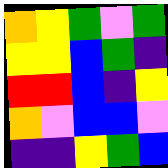[["orange", "yellow", "green", "violet", "green"], ["yellow", "yellow", "blue", "green", "indigo"], ["red", "red", "blue", "indigo", "yellow"], ["orange", "violet", "blue", "blue", "violet"], ["indigo", "indigo", "yellow", "green", "blue"]]